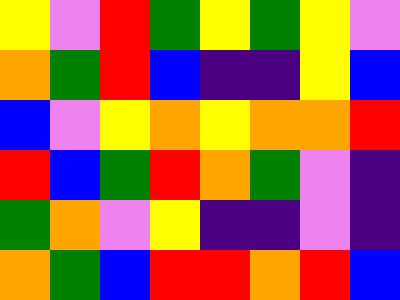[["yellow", "violet", "red", "green", "yellow", "green", "yellow", "violet"], ["orange", "green", "red", "blue", "indigo", "indigo", "yellow", "blue"], ["blue", "violet", "yellow", "orange", "yellow", "orange", "orange", "red"], ["red", "blue", "green", "red", "orange", "green", "violet", "indigo"], ["green", "orange", "violet", "yellow", "indigo", "indigo", "violet", "indigo"], ["orange", "green", "blue", "red", "red", "orange", "red", "blue"]]